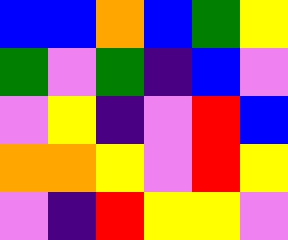[["blue", "blue", "orange", "blue", "green", "yellow"], ["green", "violet", "green", "indigo", "blue", "violet"], ["violet", "yellow", "indigo", "violet", "red", "blue"], ["orange", "orange", "yellow", "violet", "red", "yellow"], ["violet", "indigo", "red", "yellow", "yellow", "violet"]]